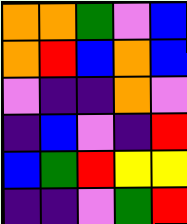[["orange", "orange", "green", "violet", "blue"], ["orange", "red", "blue", "orange", "blue"], ["violet", "indigo", "indigo", "orange", "violet"], ["indigo", "blue", "violet", "indigo", "red"], ["blue", "green", "red", "yellow", "yellow"], ["indigo", "indigo", "violet", "green", "red"]]